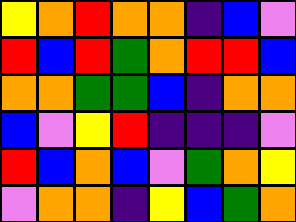[["yellow", "orange", "red", "orange", "orange", "indigo", "blue", "violet"], ["red", "blue", "red", "green", "orange", "red", "red", "blue"], ["orange", "orange", "green", "green", "blue", "indigo", "orange", "orange"], ["blue", "violet", "yellow", "red", "indigo", "indigo", "indigo", "violet"], ["red", "blue", "orange", "blue", "violet", "green", "orange", "yellow"], ["violet", "orange", "orange", "indigo", "yellow", "blue", "green", "orange"]]